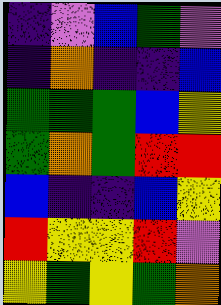[["indigo", "violet", "blue", "green", "violet"], ["indigo", "orange", "indigo", "indigo", "blue"], ["green", "green", "green", "blue", "yellow"], ["green", "orange", "green", "red", "red"], ["blue", "indigo", "indigo", "blue", "yellow"], ["red", "yellow", "yellow", "red", "violet"], ["yellow", "green", "yellow", "green", "orange"]]